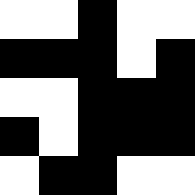[["white", "white", "black", "white", "white"], ["black", "black", "black", "white", "black"], ["white", "white", "black", "black", "black"], ["black", "white", "black", "black", "black"], ["white", "black", "black", "white", "white"]]